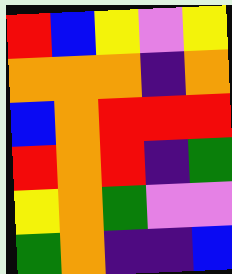[["red", "blue", "yellow", "violet", "yellow"], ["orange", "orange", "orange", "indigo", "orange"], ["blue", "orange", "red", "red", "red"], ["red", "orange", "red", "indigo", "green"], ["yellow", "orange", "green", "violet", "violet"], ["green", "orange", "indigo", "indigo", "blue"]]